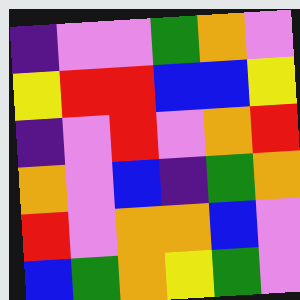[["indigo", "violet", "violet", "green", "orange", "violet"], ["yellow", "red", "red", "blue", "blue", "yellow"], ["indigo", "violet", "red", "violet", "orange", "red"], ["orange", "violet", "blue", "indigo", "green", "orange"], ["red", "violet", "orange", "orange", "blue", "violet"], ["blue", "green", "orange", "yellow", "green", "violet"]]